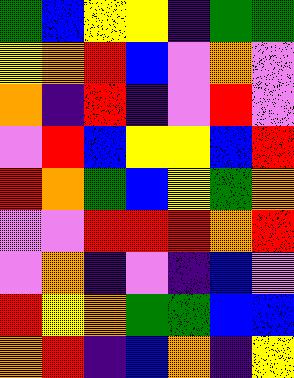[["green", "blue", "yellow", "yellow", "indigo", "green", "green"], ["yellow", "orange", "red", "blue", "violet", "orange", "violet"], ["orange", "indigo", "red", "indigo", "violet", "red", "violet"], ["violet", "red", "blue", "yellow", "yellow", "blue", "red"], ["red", "orange", "green", "blue", "yellow", "green", "orange"], ["violet", "violet", "red", "red", "red", "orange", "red"], ["violet", "orange", "indigo", "violet", "indigo", "blue", "violet"], ["red", "yellow", "orange", "green", "green", "blue", "blue"], ["orange", "red", "indigo", "blue", "orange", "indigo", "yellow"]]